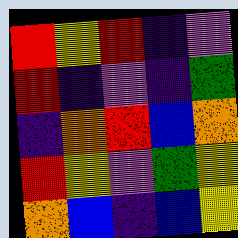[["red", "yellow", "red", "indigo", "violet"], ["red", "indigo", "violet", "indigo", "green"], ["indigo", "orange", "red", "blue", "orange"], ["red", "yellow", "violet", "green", "yellow"], ["orange", "blue", "indigo", "blue", "yellow"]]